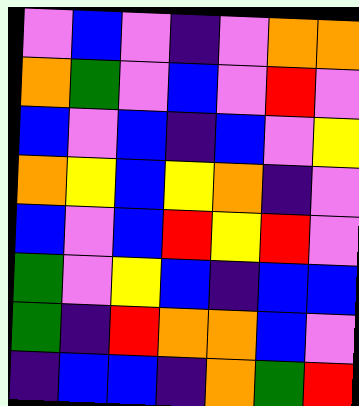[["violet", "blue", "violet", "indigo", "violet", "orange", "orange"], ["orange", "green", "violet", "blue", "violet", "red", "violet"], ["blue", "violet", "blue", "indigo", "blue", "violet", "yellow"], ["orange", "yellow", "blue", "yellow", "orange", "indigo", "violet"], ["blue", "violet", "blue", "red", "yellow", "red", "violet"], ["green", "violet", "yellow", "blue", "indigo", "blue", "blue"], ["green", "indigo", "red", "orange", "orange", "blue", "violet"], ["indigo", "blue", "blue", "indigo", "orange", "green", "red"]]